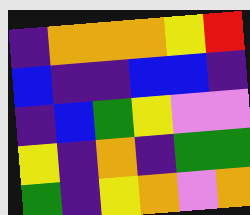[["indigo", "orange", "orange", "orange", "yellow", "red"], ["blue", "indigo", "indigo", "blue", "blue", "indigo"], ["indigo", "blue", "green", "yellow", "violet", "violet"], ["yellow", "indigo", "orange", "indigo", "green", "green"], ["green", "indigo", "yellow", "orange", "violet", "orange"]]